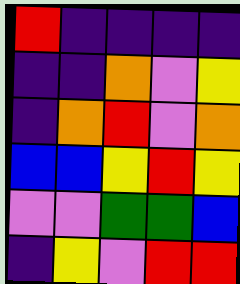[["red", "indigo", "indigo", "indigo", "indigo"], ["indigo", "indigo", "orange", "violet", "yellow"], ["indigo", "orange", "red", "violet", "orange"], ["blue", "blue", "yellow", "red", "yellow"], ["violet", "violet", "green", "green", "blue"], ["indigo", "yellow", "violet", "red", "red"]]